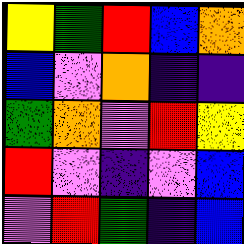[["yellow", "green", "red", "blue", "orange"], ["blue", "violet", "orange", "indigo", "indigo"], ["green", "orange", "violet", "red", "yellow"], ["red", "violet", "indigo", "violet", "blue"], ["violet", "red", "green", "indigo", "blue"]]